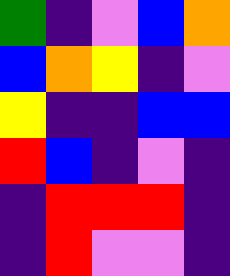[["green", "indigo", "violet", "blue", "orange"], ["blue", "orange", "yellow", "indigo", "violet"], ["yellow", "indigo", "indigo", "blue", "blue"], ["red", "blue", "indigo", "violet", "indigo"], ["indigo", "red", "red", "red", "indigo"], ["indigo", "red", "violet", "violet", "indigo"]]